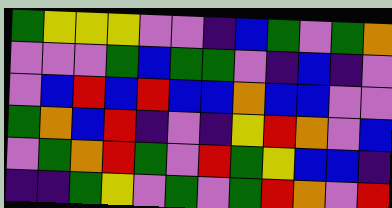[["green", "yellow", "yellow", "yellow", "violet", "violet", "indigo", "blue", "green", "violet", "green", "orange"], ["violet", "violet", "violet", "green", "blue", "green", "green", "violet", "indigo", "blue", "indigo", "violet"], ["violet", "blue", "red", "blue", "red", "blue", "blue", "orange", "blue", "blue", "violet", "violet"], ["green", "orange", "blue", "red", "indigo", "violet", "indigo", "yellow", "red", "orange", "violet", "blue"], ["violet", "green", "orange", "red", "green", "violet", "red", "green", "yellow", "blue", "blue", "indigo"], ["indigo", "indigo", "green", "yellow", "violet", "green", "violet", "green", "red", "orange", "violet", "red"]]